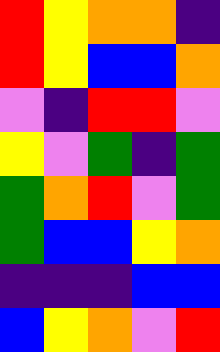[["red", "yellow", "orange", "orange", "indigo"], ["red", "yellow", "blue", "blue", "orange"], ["violet", "indigo", "red", "red", "violet"], ["yellow", "violet", "green", "indigo", "green"], ["green", "orange", "red", "violet", "green"], ["green", "blue", "blue", "yellow", "orange"], ["indigo", "indigo", "indigo", "blue", "blue"], ["blue", "yellow", "orange", "violet", "red"]]